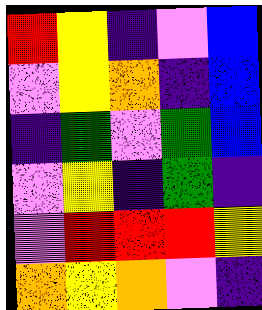[["red", "yellow", "indigo", "violet", "blue"], ["violet", "yellow", "orange", "indigo", "blue"], ["indigo", "green", "violet", "green", "blue"], ["violet", "yellow", "indigo", "green", "indigo"], ["violet", "red", "red", "red", "yellow"], ["orange", "yellow", "orange", "violet", "indigo"]]